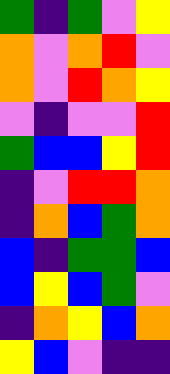[["green", "indigo", "green", "violet", "yellow"], ["orange", "violet", "orange", "red", "violet"], ["orange", "violet", "red", "orange", "yellow"], ["violet", "indigo", "violet", "violet", "red"], ["green", "blue", "blue", "yellow", "red"], ["indigo", "violet", "red", "red", "orange"], ["indigo", "orange", "blue", "green", "orange"], ["blue", "indigo", "green", "green", "blue"], ["blue", "yellow", "blue", "green", "violet"], ["indigo", "orange", "yellow", "blue", "orange"], ["yellow", "blue", "violet", "indigo", "indigo"]]